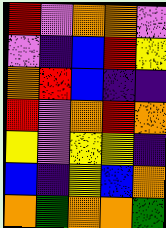[["red", "violet", "orange", "orange", "violet"], ["violet", "indigo", "blue", "red", "yellow"], ["orange", "red", "blue", "indigo", "indigo"], ["red", "violet", "orange", "red", "orange"], ["yellow", "violet", "yellow", "yellow", "indigo"], ["blue", "indigo", "yellow", "blue", "orange"], ["orange", "green", "orange", "orange", "green"]]